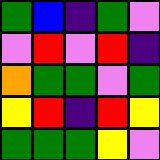[["green", "blue", "indigo", "green", "violet"], ["violet", "red", "violet", "red", "indigo"], ["orange", "green", "green", "violet", "green"], ["yellow", "red", "indigo", "red", "yellow"], ["green", "green", "green", "yellow", "violet"]]